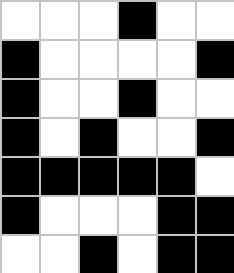[["white", "white", "white", "black", "white", "white"], ["black", "white", "white", "white", "white", "black"], ["black", "white", "white", "black", "white", "white"], ["black", "white", "black", "white", "white", "black"], ["black", "black", "black", "black", "black", "white"], ["black", "white", "white", "white", "black", "black"], ["white", "white", "black", "white", "black", "black"]]